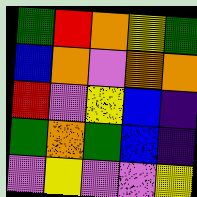[["green", "red", "orange", "yellow", "green"], ["blue", "orange", "violet", "orange", "orange"], ["red", "violet", "yellow", "blue", "indigo"], ["green", "orange", "green", "blue", "indigo"], ["violet", "yellow", "violet", "violet", "yellow"]]